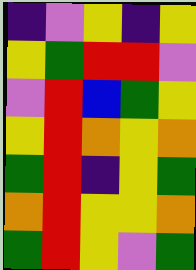[["indigo", "violet", "yellow", "indigo", "yellow"], ["yellow", "green", "red", "red", "violet"], ["violet", "red", "blue", "green", "yellow"], ["yellow", "red", "orange", "yellow", "orange"], ["green", "red", "indigo", "yellow", "green"], ["orange", "red", "yellow", "yellow", "orange"], ["green", "red", "yellow", "violet", "green"]]